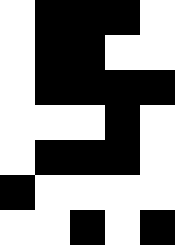[["white", "black", "black", "black", "white"], ["white", "black", "black", "white", "white"], ["white", "black", "black", "black", "black"], ["white", "white", "white", "black", "white"], ["white", "black", "black", "black", "white"], ["black", "white", "white", "white", "white"], ["white", "white", "black", "white", "black"]]